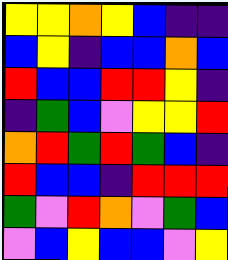[["yellow", "yellow", "orange", "yellow", "blue", "indigo", "indigo"], ["blue", "yellow", "indigo", "blue", "blue", "orange", "blue"], ["red", "blue", "blue", "red", "red", "yellow", "indigo"], ["indigo", "green", "blue", "violet", "yellow", "yellow", "red"], ["orange", "red", "green", "red", "green", "blue", "indigo"], ["red", "blue", "blue", "indigo", "red", "red", "red"], ["green", "violet", "red", "orange", "violet", "green", "blue"], ["violet", "blue", "yellow", "blue", "blue", "violet", "yellow"]]